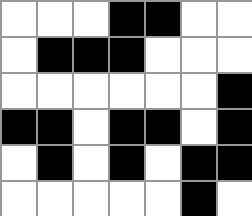[["white", "white", "white", "black", "black", "white", "white"], ["white", "black", "black", "black", "white", "white", "white"], ["white", "white", "white", "white", "white", "white", "black"], ["black", "black", "white", "black", "black", "white", "black"], ["white", "black", "white", "black", "white", "black", "black"], ["white", "white", "white", "white", "white", "black", "white"]]